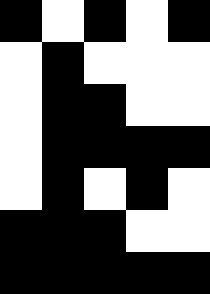[["black", "white", "black", "white", "black"], ["white", "black", "white", "white", "white"], ["white", "black", "black", "white", "white"], ["white", "black", "black", "black", "black"], ["white", "black", "white", "black", "white"], ["black", "black", "black", "white", "white"], ["black", "black", "black", "black", "black"]]